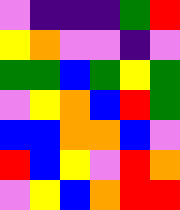[["violet", "indigo", "indigo", "indigo", "green", "red"], ["yellow", "orange", "violet", "violet", "indigo", "violet"], ["green", "green", "blue", "green", "yellow", "green"], ["violet", "yellow", "orange", "blue", "red", "green"], ["blue", "blue", "orange", "orange", "blue", "violet"], ["red", "blue", "yellow", "violet", "red", "orange"], ["violet", "yellow", "blue", "orange", "red", "red"]]